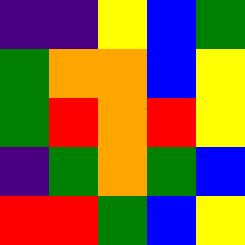[["indigo", "indigo", "yellow", "blue", "green"], ["green", "orange", "orange", "blue", "yellow"], ["green", "red", "orange", "red", "yellow"], ["indigo", "green", "orange", "green", "blue"], ["red", "red", "green", "blue", "yellow"]]